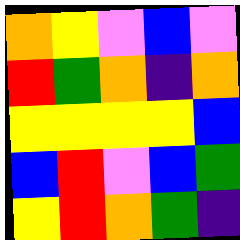[["orange", "yellow", "violet", "blue", "violet"], ["red", "green", "orange", "indigo", "orange"], ["yellow", "yellow", "yellow", "yellow", "blue"], ["blue", "red", "violet", "blue", "green"], ["yellow", "red", "orange", "green", "indigo"]]